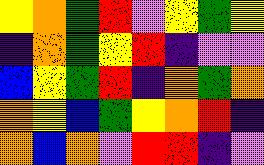[["yellow", "orange", "green", "red", "violet", "yellow", "green", "yellow"], ["indigo", "orange", "green", "yellow", "red", "indigo", "violet", "violet"], ["blue", "yellow", "green", "red", "indigo", "orange", "green", "orange"], ["orange", "yellow", "blue", "green", "yellow", "orange", "red", "indigo"], ["orange", "blue", "orange", "violet", "red", "red", "indigo", "violet"]]